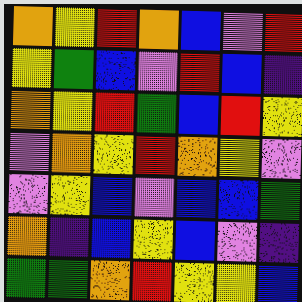[["orange", "yellow", "red", "orange", "blue", "violet", "red"], ["yellow", "green", "blue", "violet", "red", "blue", "indigo"], ["orange", "yellow", "red", "green", "blue", "red", "yellow"], ["violet", "orange", "yellow", "red", "orange", "yellow", "violet"], ["violet", "yellow", "blue", "violet", "blue", "blue", "green"], ["orange", "indigo", "blue", "yellow", "blue", "violet", "indigo"], ["green", "green", "orange", "red", "yellow", "yellow", "blue"]]